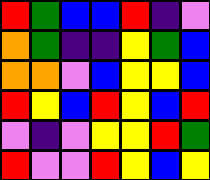[["red", "green", "blue", "blue", "red", "indigo", "violet"], ["orange", "green", "indigo", "indigo", "yellow", "green", "blue"], ["orange", "orange", "violet", "blue", "yellow", "yellow", "blue"], ["red", "yellow", "blue", "red", "yellow", "blue", "red"], ["violet", "indigo", "violet", "yellow", "yellow", "red", "green"], ["red", "violet", "violet", "red", "yellow", "blue", "yellow"]]